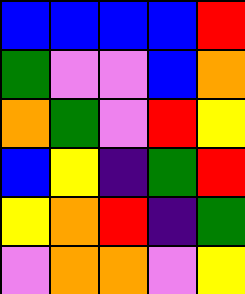[["blue", "blue", "blue", "blue", "red"], ["green", "violet", "violet", "blue", "orange"], ["orange", "green", "violet", "red", "yellow"], ["blue", "yellow", "indigo", "green", "red"], ["yellow", "orange", "red", "indigo", "green"], ["violet", "orange", "orange", "violet", "yellow"]]